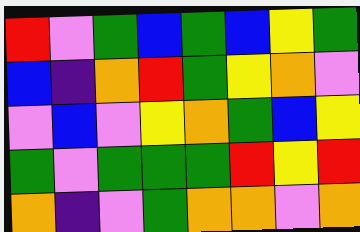[["red", "violet", "green", "blue", "green", "blue", "yellow", "green"], ["blue", "indigo", "orange", "red", "green", "yellow", "orange", "violet"], ["violet", "blue", "violet", "yellow", "orange", "green", "blue", "yellow"], ["green", "violet", "green", "green", "green", "red", "yellow", "red"], ["orange", "indigo", "violet", "green", "orange", "orange", "violet", "orange"]]